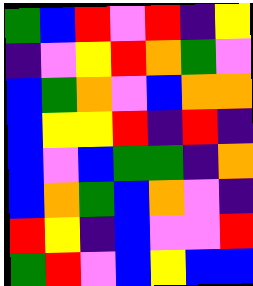[["green", "blue", "red", "violet", "red", "indigo", "yellow"], ["indigo", "violet", "yellow", "red", "orange", "green", "violet"], ["blue", "green", "orange", "violet", "blue", "orange", "orange"], ["blue", "yellow", "yellow", "red", "indigo", "red", "indigo"], ["blue", "violet", "blue", "green", "green", "indigo", "orange"], ["blue", "orange", "green", "blue", "orange", "violet", "indigo"], ["red", "yellow", "indigo", "blue", "violet", "violet", "red"], ["green", "red", "violet", "blue", "yellow", "blue", "blue"]]